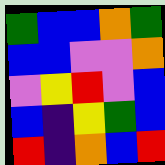[["green", "blue", "blue", "orange", "green"], ["blue", "blue", "violet", "violet", "orange"], ["violet", "yellow", "red", "violet", "blue"], ["blue", "indigo", "yellow", "green", "blue"], ["red", "indigo", "orange", "blue", "red"]]